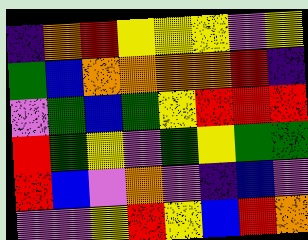[["indigo", "orange", "red", "yellow", "yellow", "yellow", "violet", "yellow"], ["green", "blue", "orange", "orange", "orange", "orange", "red", "indigo"], ["violet", "green", "blue", "green", "yellow", "red", "red", "red"], ["red", "green", "yellow", "violet", "green", "yellow", "green", "green"], ["red", "blue", "violet", "orange", "violet", "indigo", "blue", "violet"], ["violet", "violet", "yellow", "red", "yellow", "blue", "red", "orange"]]